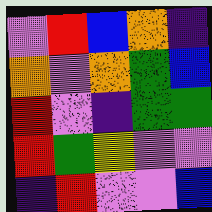[["violet", "red", "blue", "orange", "indigo"], ["orange", "violet", "orange", "green", "blue"], ["red", "violet", "indigo", "green", "green"], ["red", "green", "yellow", "violet", "violet"], ["indigo", "red", "violet", "violet", "blue"]]